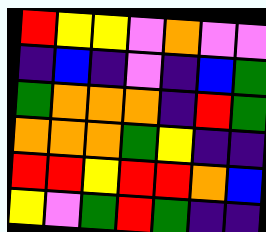[["red", "yellow", "yellow", "violet", "orange", "violet", "violet"], ["indigo", "blue", "indigo", "violet", "indigo", "blue", "green"], ["green", "orange", "orange", "orange", "indigo", "red", "green"], ["orange", "orange", "orange", "green", "yellow", "indigo", "indigo"], ["red", "red", "yellow", "red", "red", "orange", "blue"], ["yellow", "violet", "green", "red", "green", "indigo", "indigo"]]